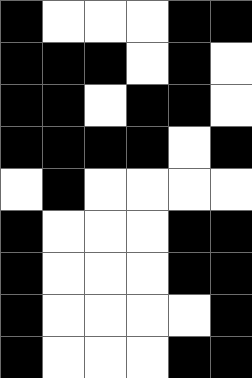[["black", "white", "white", "white", "black", "black"], ["black", "black", "black", "white", "black", "white"], ["black", "black", "white", "black", "black", "white"], ["black", "black", "black", "black", "white", "black"], ["white", "black", "white", "white", "white", "white"], ["black", "white", "white", "white", "black", "black"], ["black", "white", "white", "white", "black", "black"], ["black", "white", "white", "white", "white", "black"], ["black", "white", "white", "white", "black", "black"]]